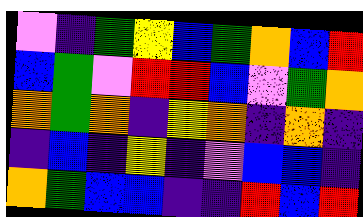[["violet", "indigo", "green", "yellow", "blue", "green", "orange", "blue", "red"], ["blue", "green", "violet", "red", "red", "blue", "violet", "green", "orange"], ["orange", "green", "orange", "indigo", "yellow", "orange", "indigo", "orange", "indigo"], ["indigo", "blue", "indigo", "yellow", "indigo", "violet", "blue", "blue", "indigo"], ["orange", "green", "blue", "blue", "indigo", "indigo", "red", "blue", "red"]]